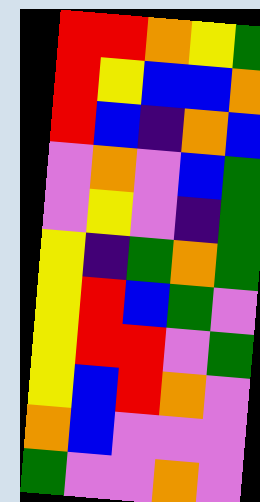[["red", "red", "orange", "yellow", "green"], ["red", "yellow", "blue", "blue", "orange"], ["red", "blue", "indigo", "orange", "blue"], ["violet", "orange", "violet", "blue", "green"], ["violet", "yellow", "violet", "indigo", "green"], ["yellow", "indigo", "green", "orange", "green"], ["yellow", "red", "blue", "green", "violet"], ["yellow", "red", "red", "violet", "green"], ["yellow", "blue", "red", "orange", "violet"], ["orange", "blue", "violet", "violet", "violet"], ["green", "violet", "violet", "orange", "violet"]]